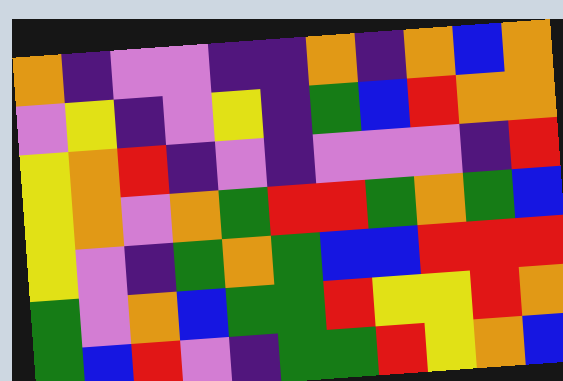[["orange", "indigo", "violet", "violet", "indigo", "indigo", "orange", "indigo", "orange", "blue", "orange"], ["violet", "yellow", "indigo", "violet", "yellow", "indigo", "green", "blue", "red", "orange", "orange"], ["yellow", "orange", "red", "indigo", "violet", "indigo", "violet", "violet", "violet", "indigo", "red"], ["yellow", "orange", "violet", "orange", "green", "red", "red", "green", "orange", "green", "blue"], ["yellow", "violet", "indigo", "green", "orange", "green", "blue", "blue", "red", "red", "red"], ["green", "violet", "orange", "blue", "green", "green", "red", "yellow", "yellow", "red", "orange"], ["green", "blue", "red", "violet", "indigo", "green", "green", "red", "yellow", "orange", "blue"]]